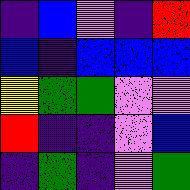[["indigo", "blue", "violet", "indigo", "red"], ["blue", "indigo", "blue", "blue", "blue"], ["yellow", "green", "green", "violet", "violet"], ["red", "indigo", "indigo", "violet", "blue"], ["indigo", "green", "indigo", "violet", "green"]]